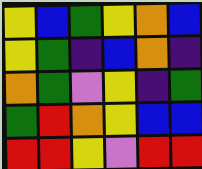[["yellow", "blue", "green", "yellow", "orange", "blue"], ["yellow", "green", "indigo", "blue", "orange", "indigo"], ["orange", "green", "violet", "yellow", "indigo", "green"], ["green", "red", "orange", "yellow", "blue", "blue"], ["red", "red", "yellow", "violet", "red", "red"]]